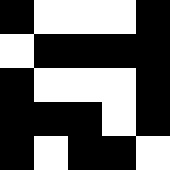[["black", "white", "white", "white", "black"], ["white", "black", "black", "black", "black"], ["black", "white", "white", "white", "black"], ["black", "black", "black", "white", "black"], ["black", "white", "black", "black", "white"]]